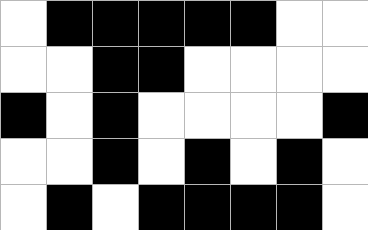[["white", "black", "black", "black", "black", "black", "white", "white"], ["white", "white", "black", "black", "white", "white", "white", "white"], ["black", "white", "black", "white", "white", "white", "white", "black"], ["white", "white", "black", "white", "black", "white", "black", "white"], ["white", "black", "white", "black", "black", "black", "black", "white"]]